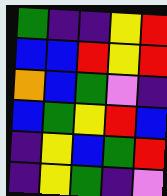[["green", "indigo", "indigo", "yellow", "red"], ["blue", "blue", "red", "yellow", "red"], ["orange", "blue", "green", "violet", "indigo"], ["blue", "green", "yellow", "red", "blue"], ["indigo", "yellow", "blue", "green", "red"], ["indigo", "yellow", "green", "indigo", "violet"]]